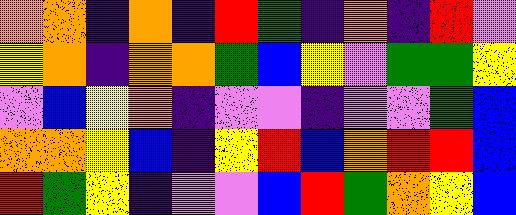[["orange", "orange", "indigo", "orange", "indigo", "red", "green", "indigo", "orange", "indigo", "red", "violet"], ["yellow", "orange", "indigo", "orange", "orange", "green", "blue", "yellow", "violet", "green", "green", "yellow"], ["violet", "blue", "yellow", "orange", "indigo", "violet", "violet", "indigo", "violet", "violet", "green", "blue"], ["orange", "orange", "yellow", "blue", "indigo", "yellow", "red", "blue", "orange", "red", "red", "blue"], ["red", "green", "yellow", "indigo", "violet", "violet", "blue", "red", "green", "orange", "yellow", "blue"]]